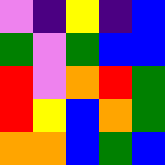[["violet", "indigo", "yellow", "indigo", "blue"], ["green", "violet", "green", "blue", "blue"], ["red", "violet", "orange", "red", "green"], ["red", "yellow", "blue", "orange", "green"], ["orange", "orange", "blue", "green", "blue"]]